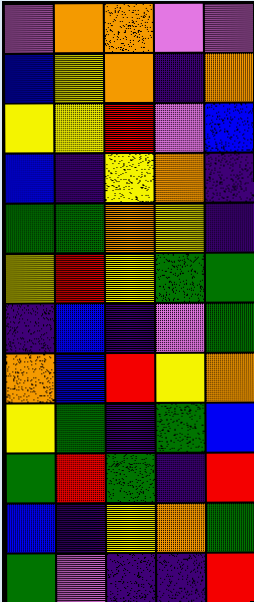[["violet", "orange", "orange", "violet", "violet"], ["blue", "yellow", "orange", "indigo", "orange"], ["yellow", "yellow", "red", "violet", "blue"], ["blue", "indigo", "yellow", "orange", "indigo"], ["green", "green", "orange", "yellow", "indigo"], ["yellow", "red", "yellow", "green", "green"], ["indigo", "blue", "indigo", "violet", "green"], ["orange", "blue", "red", "yellow", "orange"], ["yellow", "green", "indigo", "green", "blue"], ["green", "red", "green", "indigo", "red"], ["blue", "indigo", "yellow", "orange", "green"], ["green", "violet", "indigo", "indigo", "red"]]